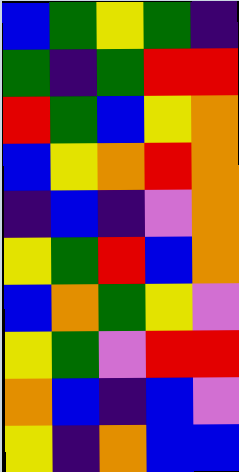[["blue", "green", "yellow", "green", "indigo"], ["green", "indigo", "green", "red", "red"], ["red", "green", "blue", "yellow", "orange"], ["blue", "yellow", "orange", "red", "orange"], ["indigo", "blue", "indigo", "violet", "orange"], ["yellow", "green", "red", "blue", "orange"], ["blue", "orange", "green", "yellow", "violet"], ["yellow", "green", "violet", "red", "red"], ["orange", "blue", "indigo", "blue", "violet"], ["yellow", "indigo", "orange", "blue", "blue"]]